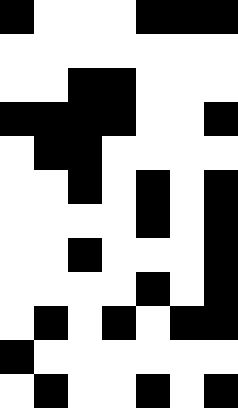[["black", "white", "white", "white", "black", "black", "black"], ["white", "white", "white", "white", "white", "white", "white"], ["white", "white", "black", "black", "white", "white", "white"], ["black", "black", "black", "black", "white", "white", "black"], ["white", "black", "black", "white", "white", "white", "white"], ["white", "white", "black", "white", "black", "white", "black"], ["white", "white", "white", "white", "black", "white", "black"], ["white", "white", "black", "white", "white", "white", "black"], ["white", "white", "white", "white", "black", "white", "black"], ["white", "black", "white", "black", "white", "black", "black"], ["black", "white", "white", "white", "white", "white", "white"], ["white", "black", "white", "white", "black", "white", "black"]]